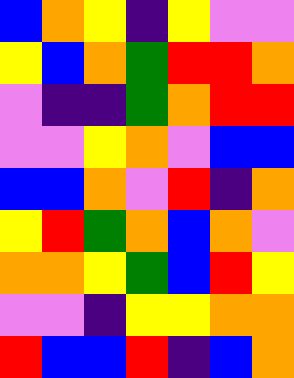[["blue", "orange", "yellow", "indigo", "yellow", "violet", "violet"], ["yellow", "blue", "orange", "green", "red", "red", "orange"], ["violet", "indigo", "indigo", "green", "orange", "red", "red"], ["violet", "violet", "yellow", "orange", "violet", "blue", "blue"], ["blue", "blue", "orange", "violet", "red", "indigo", "orange"], ["yellow", "red", "green", "orange", "blue", "orange", "violet"], ["orange", "orange", "yellow", "green", "blue", "red", "yellow"], ["violet", "violet", "indigo", "yellow", "yellow", "orange", "orange"], ["red", "blue", "blue", "red", "indigo", "blue", "orange"]]